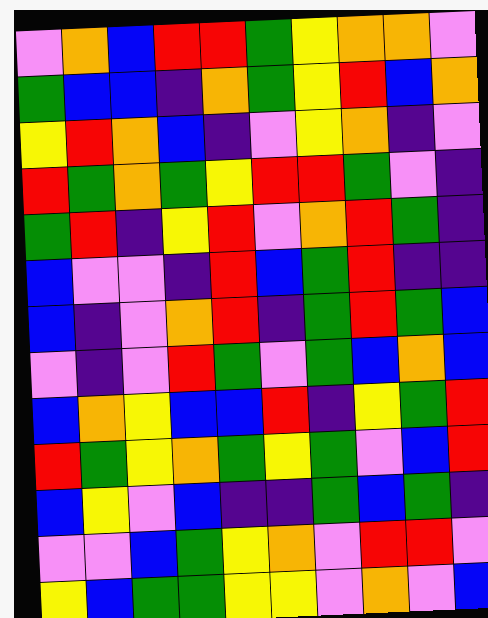[["violet", "orange", "blue", "red", "red", "green", "yellow", "orange", "orange", "violet"], ["green", "blue", "blue", "indigo", "orange", "green", "yellow", "red", "blue", "orange"], ["yellow", "red", "orange", "blue", "indigo", "violet", "yellow", "orange", "indigo", "violet"], ["red", "green", "orange", "green", "yellow", "red", "red", "green", "violet", "indigo"], ["green", "red", "indigo", "yellow", "red", "violet", "orange", "red", "green", "indigo"], ["blue", "violet", "violet", "indigo", "red", "blue", "green", "red", "indigo", "indigo"], ["blue", "indigo", "violet", "orange", "red", "indigo", "green", "red", "green", "blue"], ["violet", "indigo", "violet", "red", "green", "violet", "green", "blue", "orange", "blue"], ["blue", "orange", "yellow", "blue", "blue", "red", "indigo", "yellow", "green", "red"], ["red", "green", "yellow", "orange", "green", "yellow", "green", "violet", "blue", "red"], ["blue", "yellow", "violet", "blue", "indigo", "indigo", "green", "blue", "green", "indigo"], ["violet", "violet", "blue", "green", "yellow", "orange", "violet", "red", "red", "violet"], ["yellow", "blue", "green", "green", "yellow", "yellow", "violet", "orange", "violet", "blue"]]